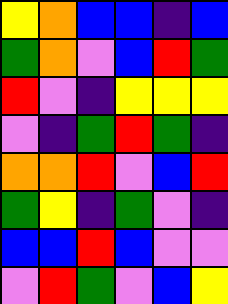[["yellow", "orange", "blue", "blue", "indigo", "blue"], ["green", "orange", "violet", "blue", "red", "green"], ["red", "violet", "indigo", "yellow", "yellow", "yellow"], ["violet", "indigo", "green", "red", "green", "indigo"], ["orange", "orange", "red", "violet", "blue", "red"], ["green", "yellow", "indigo", "green", "violet", "indigo"], ["blue", "blue", "red", "blue", "violet", "violet"], ["violet", "red", "green", "violet", "blue", "yellow"]]